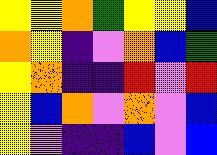[["yellow", "yellow", "orange", "green", "yellow", "yellow", "blue"], ["orange", "yellow", "indigo", "violet", "orange", "blue", "green"], ["yellow", "orange", "indigo", "indigo", "red", "violet", "red"], ["yellow", "blue", "orange", "violet", "orange", "violet", "blue"], ["yellow", "violet", "indigo", "indigo", "blue", "violet", "blue"]]